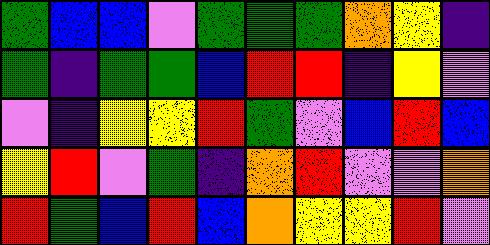[["green", "blue", "blue", "violet", "green", "green", "green", "orange", "yellow", "indigo"], ["green", "indigo", "green", "green", "blue", "red", "red", "indigo", "yellow", "violet"], ["violet", "indigo", "yellow", "yellow", "red", "green", "violet", "blue", "red", "blue"], ["yellow", "red", "violet", "green", "indigo", "orange", "red", "violet", "violet", "orange"], ["red", "green", "blue", "red", "blue", "orange", "yellow", "yellow", "red", "violet"]]